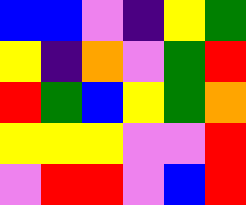[["blue", "blue", "violet", "indigo", "yellow", "green"], ["yellow", "indigo", "orange", "violet", "green", "red"], ["red", "green", "blue", "yellow", "green", "orange"], ["yellow", "yellow", "yellow", "violet", "violet", "red"], ["violet", "red", "red", "violet", "blue", "red"]]